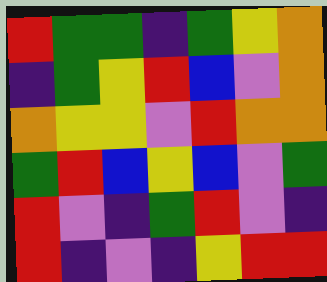[["red", "green", "green", "indigo", "green", "yellow", "orange"], ["indigo", "green", "yellow", "red", "blue", "violet", "orange"], ["orange", "yellow", "yellow", "violet", "red", "orange", "orange"], ["green", "red", "blue", "yellow", "blue", "violet", "green"], ["red", "violet", "indigo", "green", "red", "violet", "indigo"], ["red", "indigo", "violet", "indigo", "yellow", "red", "red"]]